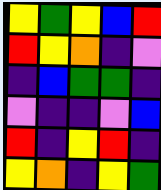[["yellow", "green", "yellow", "blue", "red"], ["red", "yellow", "orange", "indigo", "violet"], ["indigo", "blue", "green", "green", "indigo"], ["violet", "indigo", "indigo", "violet", "blue"], ["red", "indigo", "yellow", "red", "indigo"], ["yellow", "orange", "indigo", "yellow", "green"]]